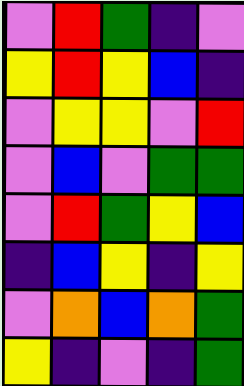[["violet", "red", "green", "indigo", "violet"], ["yellow", "red", "yellow", "blue", "indigo"], ["violet", "yellow", "yellow", "violet", "red"], ["violet", "blue", "violet", "green", "green"], ["violet", "red", "green", "yellow", "blue"], ["indigo", "blue", "yellow", "indigo", "yellow"], ["violet", "orange", "blue", "orange", "green"], ["yellow", "indigo", "violet", "indigo", "green"]]